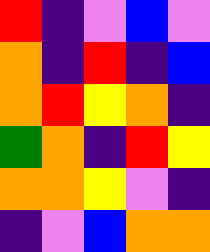[["red", "indigo", "violet", "blue", "violet"], ["orange", "indigo", "red", "indigo", "blue"], ["orange", "red", "yellow", "orange", "indigo"], ["green", "orange", "indigo", "red", "yellow"], ["orange", "orange", "yellow", "violet", "indigo"], ["indigo", "violet", "blue", "orange", "orange"]]